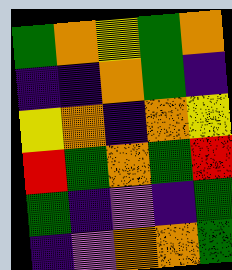[["green", "orange", "yellow", "green", "orange"], ["indigo", "indigo", "orange", "green", "indigo"], ["yellow", "orange", "indigo", "orange", "yellow"], ["red", "green", "orange", "green", "red"], ["green", "indigo", "violet", "indigo", "green"], ["indigo", "violet", "orange", "orange", "green"]]